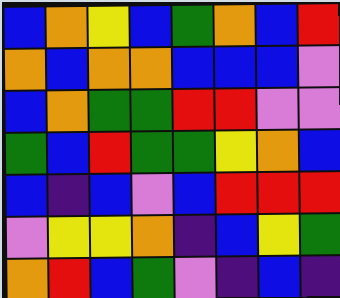[["blue", "orange", "yellow", "blue", "green", "orange", "blue", "red"], ["orange", "blue", "orange", "orange", "blue", "blue", "blue", "violet"], ["blue", "orange", "green", "green", "red", "red", "violet", "violet"], ["green", "blue", "red", "green", "green", "yellow", "orange", "blue"], ["blue", "indigo", "blue", "violet", "blue", "red", "red", "red"], ["violet", "yellow", "yellow", "orange", "indigo", "blue", "yellow", "green"], ["orange", "red", "blue", "green", "violet", "indigo", "blue", "indigo"]]